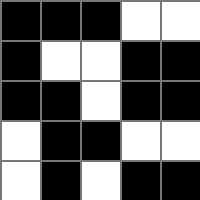[["black", "black", "black", "white", "white"], ["black", "white", "white", "black", "black"], ["black", "black", "white", "black", "black"], ["white", "black", "black", "white", "white"], ["white", "black", "white", "black", "black"]]